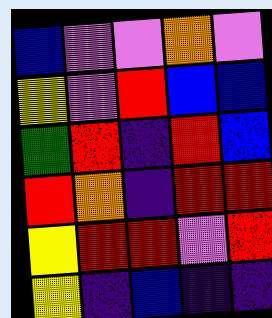[["blue", "violet", "violet", "orange", "violet"], ["yellow", "violet", "red", "blue", "blue"], ["green", "red", "indigo", "red", "blue"], ["red", "orange", "indigo", "red", "red"], ["yellow", "red", "red", "violet", "red"], ["yellow", "indigo", "blue", "indigo", "indigo"]]